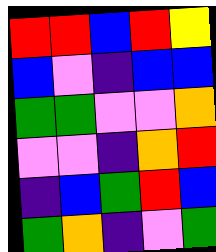[["red", "red", "blue", "red", "yellow"], ["blue", "violet", "indigo", "blue", "blue"], ["green", "green", "violet", "violet", "orange"], ["violet", "violet", "indigo", "orange", "red"], ["indigo", "blue", "green", "red", "blue"], ["green", "orange", "indigo", "violet", "green"]]